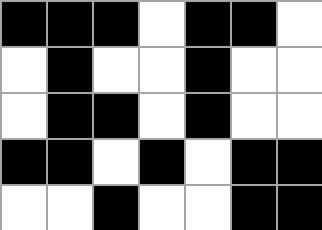[["black", "black", "black", "white", "black", "black", "white"], ["white", "black", "white", "white", "black", "white", "white"], ["white", "black", "black", "white", "black", "white", "white"], ["black", "black", "white", "black", "white", "black", "black"], ["white", "white", "black", "white", "white", "black", "black"]]